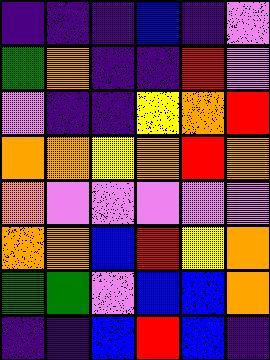[["indigo", "indigo", "indigo", "blue", "indigo", "violet"], ["green", "orange", "indigo", "indigo", "red", "violet"], ["violet", "indigo", "indigo", "yellow", "orange", "red"], ["orange", "orange", "yellow", "orange", "red", "orange"], ["orange", "violet", "violet", "violet", "violet", "violet"], ["orange", "orange", "blue", "red", "yellow", "orange"], ["green", "green", "violet", "blue", "blue", "orange"], ["indigo", "indigo", "blue", "red", "blue", "indigo"]]